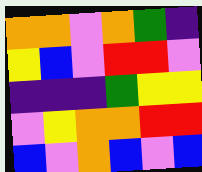[["orange", "orange", "violet", "orange", "green", "indigo"], ["yellow", "blue", "violet", "red", "red", "violet"], ["indigo", "indigo", "indigo", "green", "yellow", "yellow"], ["violet", "yellow", "orange", "orange", "red", "red"], ["blue", "violet", "orange", "blue", "violet", "blue"]]